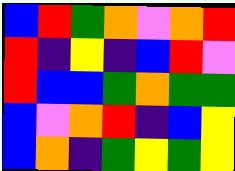[["blue", "red", "green", "orange", "violet", "orange", "red"], ["red", "indigo", "yellow", "indigo", "blue", "red", "violet"], ["red", "blue", "blue", "green", "orange", "green", "green"], ["blue", "violet", "orange", "red", "indigo", "blue", "yellow"], ["blue", "orange", "indigo", "green", "yellow", "green", "yellow"]]